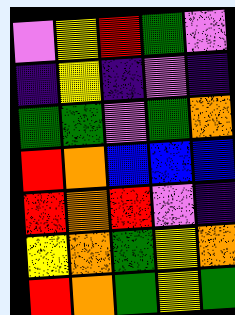[["violet", "yellow", "red", "green", "violet"], ["indigo", "yellow", "indigo", "violet", "indigo"], ["green", "green", "violet", "green", "orange"], ["red", "orange", "blue", "blue", "blue"], ["red", "orange", "red", "violet", "indigo"], ["yellow", "orange", "green", "yellow", "orange"], ["red", "orange", "green", "yellow", "green"]]